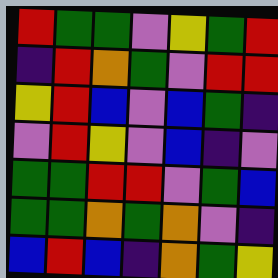[["red", "green", "green", "violet", "yellow", "green", "red"], ["indigo", "red", "orange", "green", "violet", "red", "red"], ["yellow", "red", "blue", "violet", "blue", "green", "indigo"], ["violet", "red", "yellow", "violet", "blue", "indigo", "violet"], ["green", "green", "red", "red", "violet", "green", "blue"], ["green", "green", "orange", "green", "orange", "violet", "indigo"], ["blue", "red", "blue", "indigo", "orange", "green", "yellow"]]